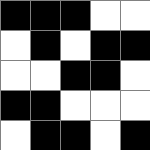[["black", "black", "black", "white", "white"], ["white", "black", "white", "black", "black"], ["white", "white", "black", "black", "white"], ["black", "black", "white", "white", "white"], ["white", "black", "black", "white", "black"]]